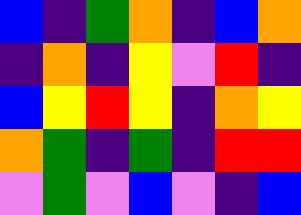[["blue", "indigo", "green", "orange", "indigo", "blue", "orange"], ["indigo", "orange", "indigo", "yellow", "violet", "red", "indigo"], ["blue", "yellow", "red", "yellow", "indigo", "orange", "yellow"], ["orange", "green", "indigo", "green", "indigo", "red", "red"], ["violet", "green", "violet", "blue", "violet", "indigo", "blue"]]